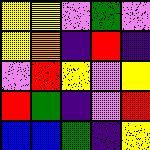[["yellow", "yellow", "violet", "green", "violet"], ["yellow", "orange", "indigo", "red", "indigo"], ["violet", "red", "yellow", "violet", "yellow"], ["red", "green", "indigo", "violet", "red"], ["blue", "blue", "green", "indigo", "yellow"]]